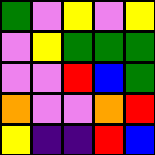[["green", "violet", "yellow", "violet", "yellow"], ["violet", "yellow", "green", "green", "green"], ["violet", "violet", "red", "blue", "green"], ["orange", "violet", "violet", "orange", "red"], ["yellow", "indigo", "indigo", "red", "blue"]]